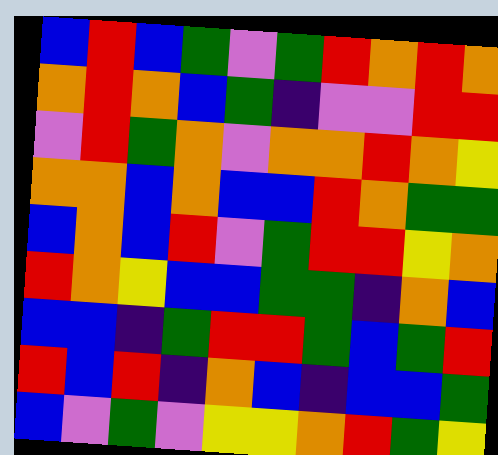[["blue", "red", "blue", "green", "violet", "green", "red", "orange", "red", "orange"], ["orange", "red", "orange", "blue", "green", "indigo", "violet", "violet", "red", "red"], ["violet", "red", "green", "orange", "violet", "orange", "orange", "red", "orange", "yellow"], ["orange", "orange", "blue", "orange", "blue", "blue", "red", "orange", "green", "green"], ["blue", "orange", "blue", "red", "violet", "green", "red", "red", "yellow", "orange"], ["red", "orange", "yellow", "blue", "blue", "green", "green", "indigo", "orange", "blue"], ["blue", "blue", "indigo", "green", "red", "red", "green", "blue", "green", "red"], ["red", "blue", "red", "indigo", "orange", "blue", "indigo", "blue", "blue", "green"], ["blue", "violet", "green", "violet", "yellow", "yellow", "orange", "red", "green", "yellow"]]